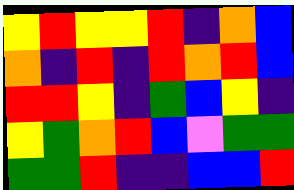[["yellow", "red", "yellow", "yellow", "red", "indigo", "orange", "blue"], ["orange", "indigo", "red", "indigo", "red", "orange", "red", "blue"], ["red", "red", "yellow", "indigo", "green", "blue", "yellow", "indigo"], ["yellow", "green", "orange", "red", "blue", "violet", "green", "green"], ["green", "green", "red", "indigo", "indigo", "blue", "blue", "red"]]